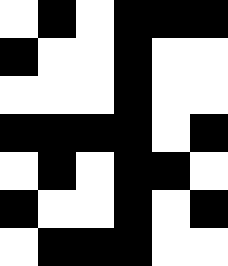[["white", "black", "white", "black", "black", "black"], ["black", "white", "white", "black", "white", "white"], ["white", "white", "white", "black", "white", "white"], ["black", "black", "black", "black", "white", "black"], ["white", "black", "white", "black", "black", "white"], ["black", "white", "white", "black", "white", "black"], ["white", "black", "black", "black", "white", "white"]]